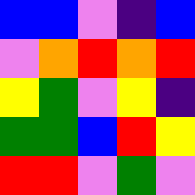[["blue", "blue", "violet", "indigo", "blue"], ["violet", "orange", "red", "orange", "red"], ["yellow", "green", "violet", "yellow", "indigo"], ["green", "green", "blue", "red", "yellow"], ["red", "red", "violet", "green", "violet"]]